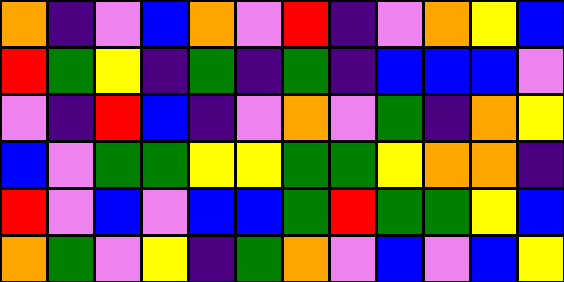[["orange", "indigo", "violet", "blue", "orange", "violet", "red", "indigo", "violet", "orange", "yellow", "blue"], ["red", "green", "yellow", "indigo", "green", "indigo", "green", "indigo", "blue", "blue", "blue", "violet"], ["violet", "indigo", "red", "blue", "indigo", "violet", "orange", "violet", "green", "indigo", "orange", "yellow"], ["blue", "violet", "green", "green", "yellow", "yellow", "green", "green", "yellow", "orange", "orange", "indigo"], ["red", "violet", "blue", "violet", "blue", "blue", "green", "red", "green", "green", "yellow", "blue"], ["orange", "green", "violet", "yellow", "indigo", "green", "orange", "violet", "blue", "violet", "blue", "yellow"]]